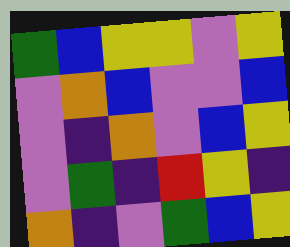[["green", "blue", "yellow", "yellow", "violet", "yellow"], ["violet", "orange", "blue", "violet", "violet", "blue"], ["violet", "indigo", "orange", "violet", "blue", "yellow"], ["violet", "green", "indigo", "red", "yellow", "indigo"], ["orange", "indigo", "violet", "green", "blue", "yellow"]]